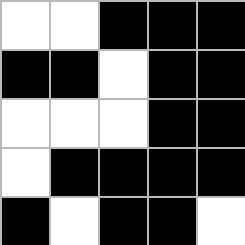[["white", "white", "black", "black", "black"], ["black", "black", "white", "black", "black"], ["white", "white", "white", "black", "black"], ["white", "black", "black", "black", "black"], ["black", "white", "black", "black", "white"]]